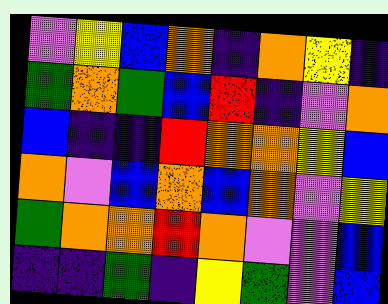[["violet", "yellow", "blue", "orange", "indigo", "orange", "yellow", "indigo"], ["green", "orange", "green", "blue", "red", "indigo", "violet", "orange"], ["blue", "indigo", "indigo", "red", "orange", "orange", "yellow", "blue"], ["orange", "violet", "blue", "orange", "blue", "orange", "violet", "yellow"], ["green", "orange", "orange", "red", "orange", "violet", "violet", "blue"], ["indigo", "indigo", "green", "indigo", "yellow", "green", "violet", "blue"]]